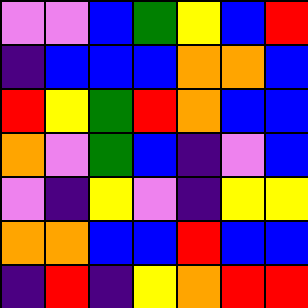[["violet", "violet", "blue", "green", "yellow", "blue", "red"], ["indigo", "blue", "blue", "blue", "orange", "orange", "blue"], ["red", "yellow", "green", "red", "orange", "blue", "blue"], ["orange", "violet", "green", "blue", "indigo", "violet", "blue"], ["violet", "indigo", "yellow", "violet", "indigo", "yellow", "yellow"], ["orange", "orange", "blue", "blue", "red", "blue", "blue"], ["indigo", "red", "indigo", "yellow", "orange", "red", "red"]]